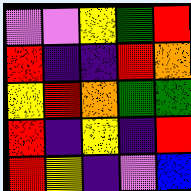[["violet", "violet", "yellow", "green", "red"], ["red", "indigo", "indigo", "red", "orange"], ["yellow", "red", "orange", "green", "green"], ["red", "indigo", "yellow", "indigo", "red"], ["red", "yellow", "indigo", "violet", "blue"]]